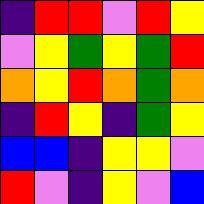[["indigo", "red", "red", "violet", "red", "yellow"], ["violet", "yellow", "green", "yellow", "green", "red"], ["orange", "yellow", "red", "orange", "green", "orange"], ["indigo", "red", "yellow", "indigo", "green", "yellow"], ["blue", "blue", "indigo", "yellow", "yellow", "violet"], ["red", "violet", "indigo", "yellow", "violet", "blue"]]